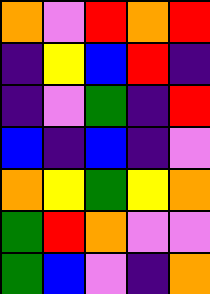[["orange", "violet", "red", "orange", "red"], ["indigo", "yellow", "blue", "red", "indigo"], ["indigo", "violet", "green", "indigo", "red"], ["blue", "indigo", "blue", "indigo", "violet"], ["orange", "yellow", "green", "yellow", "orange"], ["green", "red", "orange", "violet", "violet"], ["green", "blue", "violet", "indigo", "orange"]]